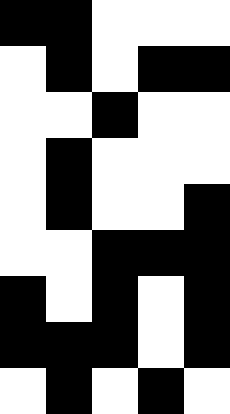[["black", "black", "white", "white", "white"], ["white", "black", "white", "black", "black"], ["white", "white", "black", "white", "white"], ["white", "black", "white", "white", "white"], ["white", "black", "white", "white", "black"], ["white", "white", "black", "black", "black"], ["black", "white", "black", "white", "black"], ["black", "black", "black", "white", "black"], ["white", "black", "white", "black", "white"]]